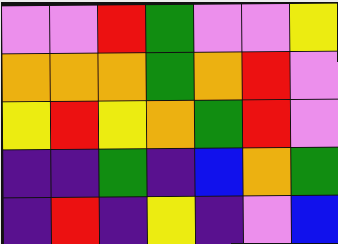[["violet", "violet", "red", "green", "violet", "violet", "yellow"], ["orange", "orange", "orange", "green", "orange", "red", "violet"], ["yellow", "red", "yellow", "orange", "green", "red", "violet"], ["indigo", "indigo", "green", "indigo", "blue", "orange", "green"], ["indigo", "red", "indigo", "yellow", "indigo", "violet", "blue"]]